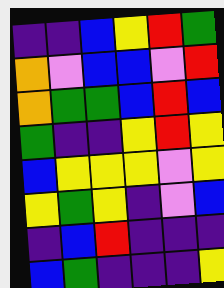[["indigo", "indigo", "blue", "yellow", "red", "green"], ["orange", "violet", "blue", "blue", "violet", "red"], ["orange", "green", "green", "blue", "red", "blue"], ["green", "indigo", "indigo", "yellow", "red", "yellow"], ["blue", "yellow", "yellow", "yellow", "violet", "yellow"], ["yellow", "green", "yellow", "indigo", "violet", "blue"], ["indigo", "blue", "red", "indigo", "indigo", "indigo"], ["blue", "green", "indigo", "indigo", "indigo", "yellow"]]